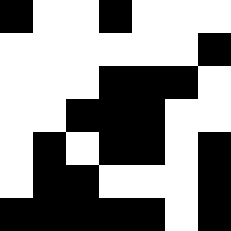[["black", "white", "white", "black", "white", "white", "white"], ["white", "white", "white", "white", "white", "white", "black"], ["white", "white", "white", "black", "black", "black", "white"], ["white", "white", "black", "black", "black", "white", "white"], ["white", "black", "white", "black", "black", "white", "black"], ["white", "black", "black", "white", "white", "white", "black"], ["black", "black", "black", "black", "black", "white", "black"]]